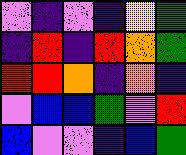[["violet", "indigo", "violet", "indigo", "yellow", "green"], ["indigo", "red", "indigo", "red", "orange", "green"], ["red", "red", "orange", "indigo", "orange", "indigo"], ["violet", "blue", "blue", "green", "violet", "red"], ["blue", "violet", "violet", "indigo", "blue", "green"]]